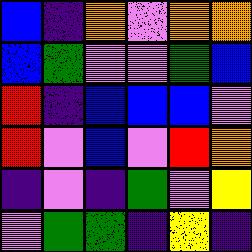[["blue", "indigo", "orange", "violet", "orange", "orange"], ["blue", "green", "violet", "violet", "green", "blue"], ["red", "indigo", "blue", "blue", "blue", "violet"], ["red", "violet", "blue", "violet", "red", "orange"], ["indigo", "violet", "indigo", "green", "violet", "yellow"], ["violet", "green", "green", "indigo", "yellow", "indigo"]]